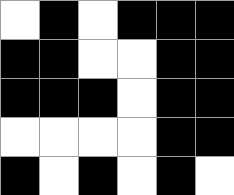[["white", "black", "white", "black", "black", "black"], ["black", "black", "white", "white", "black", "black"], ["black", "black", "black", "white", "black", "black"], ["white", "white", "white", "white", "black", "black"], ["black", "white", "black", "white", "black", "white"]]